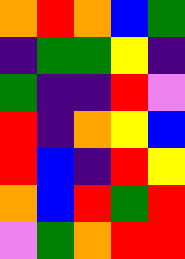[["orange", "red", "orange", "blue", "green"], ["indigo", "green", "green", "yellow", "indigo"], ["green", "indigo", "indigo", "red", "violet"], ["red", "indigo", "orange", "yellow", "blue"], ["red", "blue", "indigo", "red", "yellow"], ["orange", "blue", "red", "green", "red"], ["violet", "green", "orange", "red", "red"]]